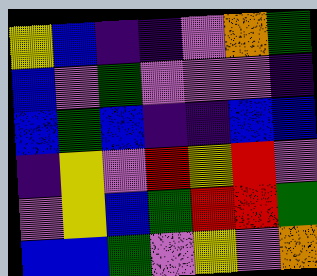[["yellow", "blue", "indigo", "indigo", "violet", "orange", "green"], ["blue", "violet", "green", "violet", "violet", "violet", "indigo"], ["blue", "green", "blue", "indigo", "indigo", "blue", "blue"], ["indigo", "yellow", "violet", "red", "yellow", "red", "violet"], ["violet", "yellow", "blue", "green", "red", "red", "green"], ["blue", "blue", "green", "violet", "yellow", "violet", "orange"]]